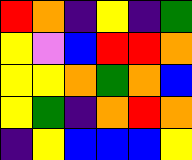[["red", "orange", "indigo", "yellow", "indigo", "green"], ["yellow", "violet", "blue", "red", "red", "orange"], ["yellow", "yellow", "orange", "green", "orange", "blue"], ["yellow", "green", "indigo", "orange", "red", "orange"], ["indigo", "yellow", "blue", "blue", "blue", "yellow"]]